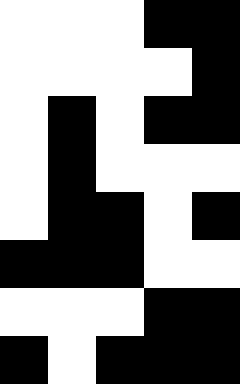[["white", "white", "white", "black", "black"], ["white", "white", "white", "white", "black"], ["white", "black", "white", "black", "black"], ["white", "black", "white", "white", "white"], ["white", "black", "black", "white", "black"], ["black", "black", "black", "white", "white"], ["white", "white", "white", "black", "black"], ["black", "white", "black", "black", "black"]]